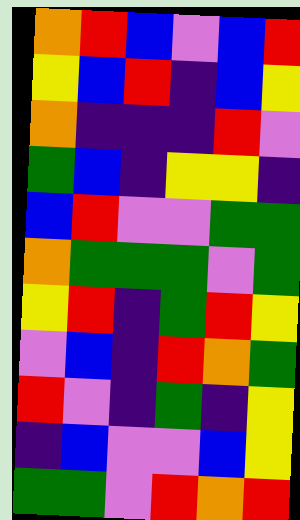[["orange", "red", "blue", "violet", "blue", "red"], ["yellow", "blue", "red", "indigo", "blue", "yellow"], ["orange", "indigo", "indigo", "indigo", "red", "violet"], ["green", "blue", "indigo", "yellow", "yellow", "indigo"], ["blue", "red", "violet", "violet", "green", "green"], ["orange", "green", "green", "green", "violet", "green"], ["yellow", "red", "indigo", "green", "red", "yellow"], ["violet", "blue", "indigo", "red", "orange", "green"], ["red", "violet", "indigo", "green", "indigo", "yellow"], ["indigo", "blue", "violet", "violet", "blue", "yellow"], ["green", "green", "violet", "red", "orange", "red"]]